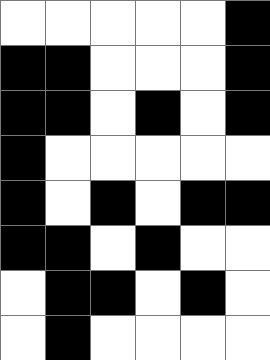[["white", "white", "white", "white", "white", "black"], ["black", "black", "white", "white", "white", "black"], ["black", "black", "white", "black", "white", "black"], ["black", "white", "white", "white", "white", "white"], ["black", "white", "black", "white", "black", "black"], ["black", "black", "white", "black", "white", "white"], ["white", "black", "black", "white", "black", "white"], ["white", "black", "white", "white", "white", "white"]]